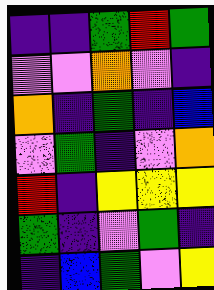[["indigo", "indigo", "green", "red", "green"], ["violet", "violet", "orange", "violet", "indigo"], ["orange", "indigo", "green", "indigo", "blue"], ["violet", "green", "indigo", "violet", "orange"], ["red", "indigo", "yellow", "yellow", "yellow"], ["green", "indigo", "violet", "green", "indigo"], ["indigo", "blue", "green", "violet", "yellow"]]